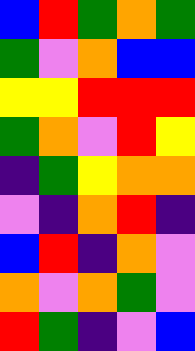[["blue", "red", "green", "orange", "green"], ["green", "violet", "orange", "blue", "blue"], ["yellow", "yellow", "red", "red", "red"], ["green", "orange", "violet", "red", "yellow"], ["indigo", "green", "yellow", "orange", "orange"], ["violet", "indigo", "orange", "red", "indigo"], ["blue", "red", "indigo", "orange", "violet"], ["orange", "violet", "orange", "green", "violet"], ["red", "green", "indigo", "violet", "blue"]]